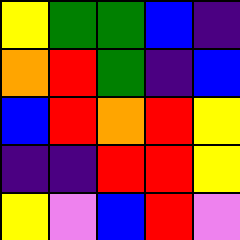[["yellow", "green", "green", "blue", "indigo"], ["orange", "red", "green", "indigo", "blue"], ["blue", "red", "orange", "red", "yellow"], ["indigo", "indigo", "red", "red", "yellow"], ["yellow", "violet", "blue", "red", "violet"]]